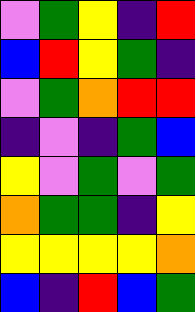[["violet", "green", "yellow", "indigo", "red"], ["blue", "red", "yellow", "green", "indigo"], ["violet", "green", "orange", "red", "red"], ["indigo", "violet", "indigo", "green", "blue"], ["yellow", "violet", "green", "violet", "green"], ["orange", "green", "green", "indigo", "yellow"], ["yellow", "yellow", "yellow", "yellow", "orange"], ["blue", "indigo", "red", "blue", "green"]]